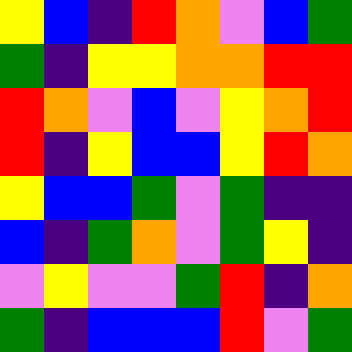[["yellow", "blue", "indigo", "red", "orange", "violet", "blue", "green"], ["green", "indigo", "yellow", "yellow", "orange", "orange", "red", "red"], ["red", "orange", "violet", "blue", "violet", "yellow", "orange", "red"], ["red", "indigo", "yellow", "blue", "blue", "yellow", "red", "orange"], ["yellow", "blue", "blue", "green", "violet", "green", "indigo", "indigo"], ["blue", "indigo", "green", "orange", "violet", "green", "yellow", "indigo"], ["violet", "yellow", "violet", "violet", "green", "red", "indigo", "orange"], ["green", "indigo", "blue", "blue", "blue", "red", "violet", "green"]]